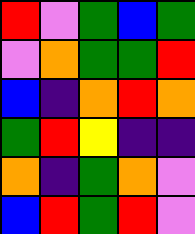[["red", "violet", "green", "blue", "green"], ["violet", "orange", "green", "green", "red"], ["blue", "indigo", "orange", "red", "orange"], ["green", "red", "yellow", "indigo", "indigo"], ["orange", "indigo", "green", "orange", "violet"], ["blue", "red", "green", "red", "violet"]]